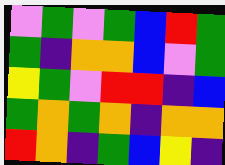[["violet", "green", "violet", "green", "blue", "red", "green"], ["green", "indigo", "orange", "orange", "blue", "violet", "green"], ["yellow", "green", "violet", "red", "red", "indigo", "blue"], ["green", "orange", "green", "orange", "indigo", "orange", "orange"], ["red", "orange", "indigo", "green", "blue", "yellow", "indigo"]]